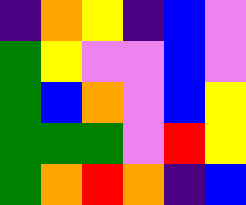[["indigo", "orange", "yellow", "indigo", "blue", "violet"], ["green", "yellow", "violet", "violet", "blue", "violet"], ["green", "blue", "orange", "violet", "blue", "yellow"], ["green", "green", "green", "violet", "red", "yellow"], ["green", "orange", "red", "orange", "indigo", "blue"]]